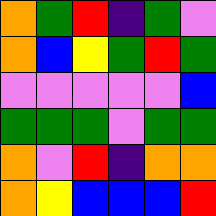[["orange", "green", "red", "indigo", "green", "violet"], ["orange", "blue", "yellow", "green", "red", "green"], ["violet", "violet", "violet", "violet", "violet", "blue"], ["green", "green", "green", "violet", "green", "green"], ["orange", "violet", "red", "indigo", "orange", "orange"], ["orange", "yellow", "blue", "blue", "blue", "red"]]